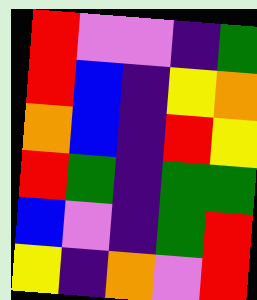[["red", "violet", "violet", "indigo", "green"], ["red", "blue", "indigo", "yellow", "orange"], ["orange", "blue", "indigo", "red", "yellow"], ["red", "green", "indigo", "green", "green"], ["blue", "violet", "indigo", "green", "red"], ["yellow", "indigo", "orange", "violet", "red"]]